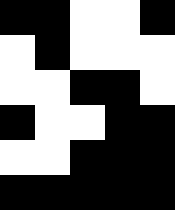[["black", "black", "white", "white", "black"], ["white", "black", "white", "white", "white"], ["white", "white", "black", "black", "white"], ["black", "white", "white", "black", "black"], ["white", "white", "black", "black", "black"], ["black", "black", "black", "black", "black"]]